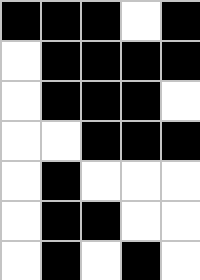[["black", "black", "black", "white", "black"], ["white", "black", "black", "black", "black"], ["white", "black", "black", "black", "white"], ["white", "white", "black", "black", "black"], ["white", "black", "white", "white", "white"], ["white", "black", "black", "white", "white"], ["white", "black", "white", "black", "white"]]